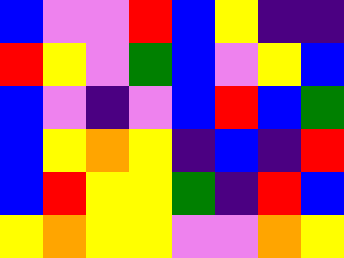[["blue", "violet", "violet", "red", "blue", "yellow", "indigo", "indigo"], ["red", "yellow", "violet", "green", "blue", "violet", "yellow", "blue"], ["blue", "violet", "indigo", "violet", "blue", "red", "blue", "green"], ["blue", "yellow", "orange", "yellow", "indigo", "blue", "indigo", "red"], ["blue", "red", "yellow", "yellow", "green", "indigo", "red", "blue"], ["yellow", "orange", "yellow", "yellow", "violet", "violet", "orange", "yellow"]]